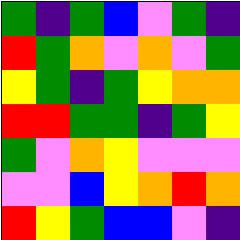[["green", "indigo", "green", "blue", "violet", "green", "indigo"], ["red", "green", "orange", "violet", "orange", "violet", "green"], ["yellow", "green", "indigo", "green", "yellow", "orange", "orange"], ["red", "red", "green", "green", "indigo", "green", "yellow"], ["green", "violet", "orange", "yellow", "violet", "violet", "violet"], ["violet", "violet", "blue", "yellow", "orange", "red", "orange"], ["red", "yellow", "green", "blue", "blue", "violet", "indigo"]]